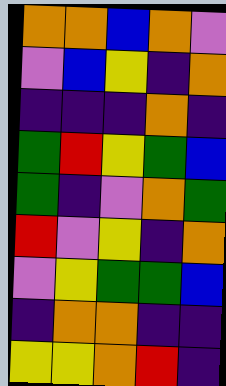[["orange", "orange", "blue", "orange", "violet"], ["violet", "blue", "yellow", "indigo", "orange"], ["indigo", "indigo", "indigo", "orange", "indigo"], ["green", "red", "yellow", "green", "blue"], ["green", "indigo", "violet", "orange", "green"], ["red", "violet", "yellow", "indigo", "orange"], ["violet", "yellow", "green", "green", "blue"], ["indigo", "orange", "orange", "indigo", "indigo"], ["yellow", "yellow", "orange", "red", "indigo"]]